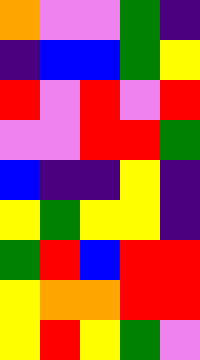[["orange", "violet", "violet", "green", "indigo"], ["indigo", "blue", "blue", "green", "yellow"], ["red", "violet", "red", "violet", "red"], ["violet", "violet", "red", "red", "green"], ["blue", "indigo", "indigo", "yellow", "indigo"], ["yellow", "green", "yellow", "yellow", "indigo"], ["green", "red", "blue", "red", "red"], ["yellow", "orange", "orange", "red", "red"], ["yellow", "red", "yellow", "green", "violet"]]